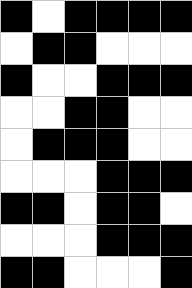[["black", "white", "black", "black", "black", "black"], ["white", "black", "black", "white", "white", "white"], ["black", "white", "white", "black", "black", "black"], ["white", "white", "black", "black", "white", "white"], ["white", "black", "black", "black", "white", "white"], ["white", "white", "white", "black", "black", "black"], ["black", "black", "white", "black", "black", "white"], ["white", "white", "white", "black", "black", "black"], ["black", "black", "white", "white", "white", "black"]]